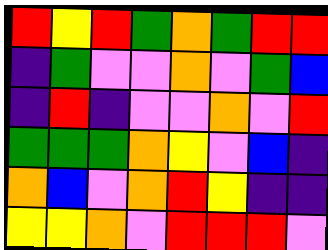[["red", "yellow", "red", "green", "orange", "green", "red", "red"], ["indigo", "green", "violet", "violet", "orange", "violet", "green", "blue"], ["indigo", "red", "indigo", "violet", "violet", "orange", "violet", "red"], ["green", "green", "green", "orange", "yellow", "violet", "blue", "indigo"], ["orange", "blue", "violet", "orange", "red", "yellow", "indigo", "indigo"], ["yellow", "yellow", "orange", "violet", "red", "red", "red", "violet"]]